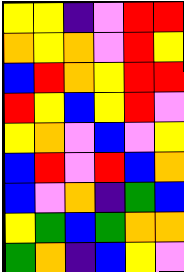[["yellow", "yellow", "indigo", "violet", "red", "red"], ["orange", "yellow", "orange", "violet", "red", "yellow"], ["blue", "red", "orange", "yellow", "red", "red"], ["red", "yellow", "blue", "yellow", "red", "violet"], ["yellow", "orange", "violet", "blue", "violet", "yellow"], ["blue", "red", "violet", "red", "blue", "orange"], ["blue", "violet", "orange", "indigo", "green", "blue"], ["yellow", "green", "blue", "green", "orange", "orange"], ["green", "orange", "indigo", "blue", "yellow", "violet"]]